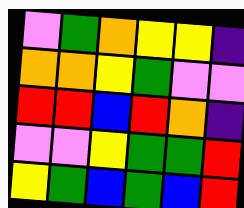[["violet", "green", "orange", "yellow", "yellow", "indigo"], ["orange", "orange", "yellow", "green", "violet", "violet"], ["red", "red", "blue", "red", "orange", "indigo"], ["violet", "violet", "yellow", "green", "green", "red"], ["yellow", "green", "blue", "green", "blue", "red"]]